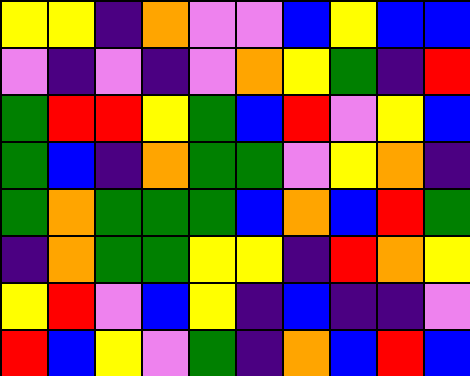[["yellow", "yellow", "indigo", "orange", "violet", "violet", "blue", "yellow", "blue", "blue"], ["violet", "indigo", "violet", "indigo", "violet", "orange", "yellow", "green", "indigo", "red"], ["green", "red", "red", "yellow", "green", "blue", "red", "violet", "yellow", "blue"], ["green", "blue", "indigo", "orange", "green", "green", "violet", "yellow", "orange", "indigo"], ["green", "orange", "green", "green", "green", "blue", "orange", "blue", "red", "green"], ["indigo", "orange", "green", "green", "yellow", "yellow", "indigo", "red", "orange", "yellow"], ["yellow", "red", "violet", "blue", "yellow", "indigo", "blue", "indigo", "indigo", "violet"], ["red", "blue", "yellow", "violet", "green", "indigo", "orange", "blue", "red", "blue"]]